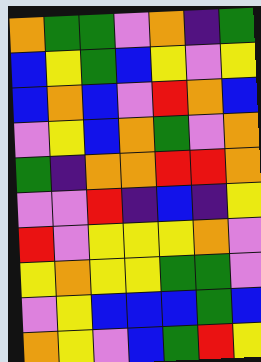[["orange", "green", "green", "violet", "orange", "indigo", "green"], ["blue", "yellow", "green", "blue", "yellow", "violet", "yellow"], ["blue", "orange", "blue", "violet", "red", "orange", "blue"], ["violet", "yellow", "blue", "orange", "green", "violet", "orange"], ["green", "indigo", "orange", "orange", "red", "red", "orange"], ["violet", "violet", "red", "indigo", "blue", "indigo", "yellow"], ["red", "violet", "yellow", "yellow", "yellow", "orange", "violet"], ["yellow", "orange", "yellow", "yellow", "green", "green", "violet"], ["violet", "yellow", "blue", "blue", "blue", "green", "blue"], ["orange", "yellow", "violet", "blue", "green", "red", "yellow"]]